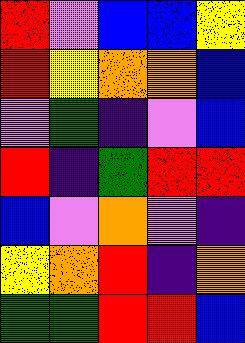[["red", "violet", "blue", "blue", "yellow"], ["red", "yellow", "orange", "orange", "blue"], ["violet", "green", "indigo", "violet", "blue"], ["red", "indigo", "green", "red", "red"], ["blue", "violet", "orange", "violet", "indigo"], ["yellow", "orange", "red", "indigo", "orange"], ["green", "green", "red", "red", "blue"]]